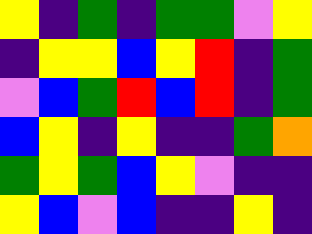[["yellow", "indigo", "green", "indigo", "green", "green", "violet", "yellow"], ["indigo", "yellow", "yellow", "blue", "yellow", "red", "indigo", "green"], ["violet", "blue", "green", "red", "blue", "red", "indigo", "green"], ["blue", "yellow", "indigo", "yellow", "indigo", "indigo", "green", "orange"], ["green", "yellow", "green", "blue", "yellow", "violet", "indigo", "indigo"], ["yellow", "blue", "violet", "blue", "indigo", "indigo", "yellow", "indigo"]]